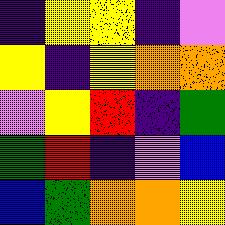[["indigo", "yellow", "yellow", "indigo", "violet"], ["yellow", "indigo", "yellow", "orange", "orange"], ["violet", "yellow", "red", "indigo", "green"], ["green", "red", "indigo", "violet", "blue"], ["blue", "green", "orange", "orange", "yellow"]]